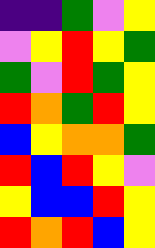[["indigo", "indigo", "green", "violet", "yellow"], ["violet", "yellow", "red", "yellow", "green"], ["green", "violet", "red", "green", "yellow"], ["red", "orange", "green", "red", "yellow"], ["blue", "yellow", "orange", "orange", "green"], ["red", "blue", "red", "yellow", "violet"], ["yellow", "blue", "blue", "red", "yellow"], ["red", "orange", "red", "blue", "yellow"]]